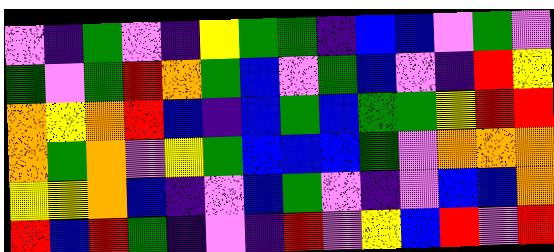[["violet", "indigo", "green", "violet", "indigo", "yellow", "green", "green", "indigo", "blue", "blue", "violet", "green", "violet"], ["green", "violet", "green", "red", "orange", "green", "blue", "violet", "green", "blue", "violet", "indigo", "red", "yellow"], ["orange", "yellow", "orange", "red", "blue", "indigo", "blue", "green", "blue", "green", "green", "yellow", "red", "red"], ["orange", "green", "orange", "violet", "yellow", "green", "blue", "blue", "blue", "green", "violet", "orange", "orange", "orange"], ["yellow", "yellow", "orange", "blue", "indigo", "violet", "blue", "green", "violet", "indigo", "violet", "blue", "blue", "orange"], ["red", "blue", "red", "green", "indigo", "violet", "indigo", "red", "violet", "yellow", "blue", "red", "violet", "red"]]